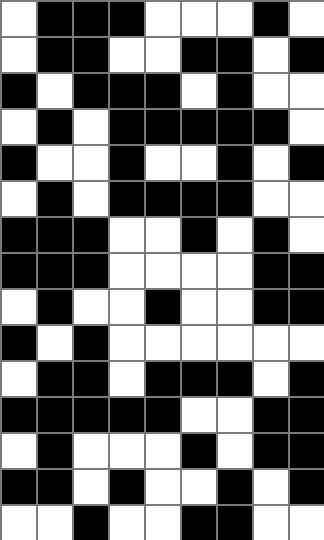[["white", "black", "black", "black", "white", "white", "white", "black", "white"], ["white", "black", "black", "white", "white", "black", "black", "white", "black"], ["black", "white", "black", "black", "black", "white", "black", "white", "white"], ["white", "black", "white", "black", "black", "black", "black", "black", "white"], ["black", "white", "white", "black", "white", "white", "black", "white", "black"], ["white", "black", "white", "black", "black", "black", "black", "white", "white"], ["black", "black", "black", "white", "white", "black", "white", "black", "white"], ["black", "black", "black", "white", "white", "white", "white", "black", "black"], ["white", "black", "white", "white", "black", "white", "white", "black", "black"], ["black", "white", "black", "white", "white", "white", "white", "white", "white"], ["white", "black", "black", "white", "black", "black", "black", "white", "black"], ["black", "black", "black", "black", "black", "white", "white", "black", "black"], ["white", "black", "white", "white", "white", "black", "white", "black", "black"], ["black", "black", "white", "black", "white", "white", "black", "white", "black"], ["white", "white", "black", "white", "white", "black", "black", "white", "white"]]